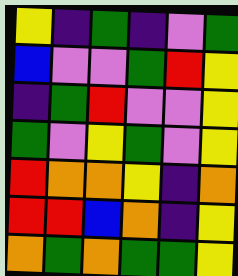[["yellow", "indigo", "green", "indigo", "violet", "green"], ["blue", "violet", "violet", "green", "red", "yellow"], ["indigo", "green", "red", "violet", "violet", "yellow"], ["green", "violet", "yellow", "green", "violet", "yellow"], ["red", "orange", "orange", "yellow", "indigo", "orange"], ["red", "red", "blue", "orange", "indigo", "yellow"], ["orange", "green", "orange", "green", "green", "yellow"]]